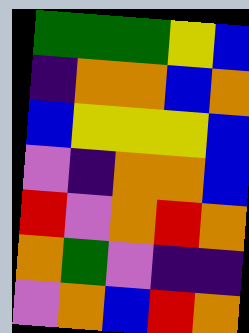[["green", "green", "green", "yellow", "blue"], ["indigo", "orange", "orange", "blue", "orange"], ["blue", "yellow", "yellow", "yellow", "blue"], ["violet", "indigo", "orange", "orange", "blue"], ["red", "violet", "orange", "red", "orange"], ["orange", "green", "violet", "indigo", "indigo"], ["violet", "orange", "blue", "red", "orange"]]